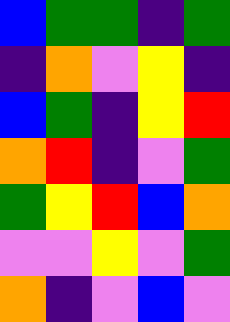[["blue", "green", "green", "indigo", "green"], ["indigo", "orange", "violet", "yellow", "indigo"], ["blue", "green", "indigo", "yellow", "red"], ["orange", "red", "indigo", "violet", "green"], ["green", "yellow", "red", "blue", "orange"], ["violet", "violet", "yellow", "violet", "green"], ["orange", "indigo", "violet", "blue", "violet"]]